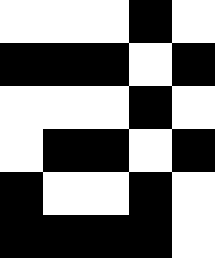[["white", "white", "white", "black", "white"], ["black", "black", "black", "white", "black"], ["white", "white", "white", "black", "white"], ["white", "black", "black", "white", "black"], ["black", "white", "white", "black", "white"], ["black", "black", "black", "black", "white"]]